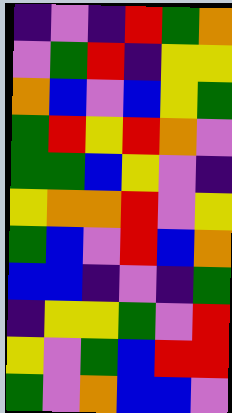[["indigo", "violet", "indigo", "red", "green", "orange"], ["violet", "green", "red", "indigo", "yellow", "yellow"], ["orange", "blue", "violet", "blue", "yellow", "green"], ["green", "red", "yellow", "red", "orange", "violet"], ["green", "green", "blue", "yellow", "violet", "indigo"], ["yellow", "orange", "orange", "red", "violet", "yellow"], ["green", "blue", "violet", "red", "blue", "orange"], ["blue", "blue", "indigo", "violet", "indigo", "green"], ["indigo", "yellow", "yellow", "green", "violet", "red"], ["yellow", "violet", "green", "blue", "red", "red"], ["green", "violet", "orange", "blue", "blue", "violet"]]